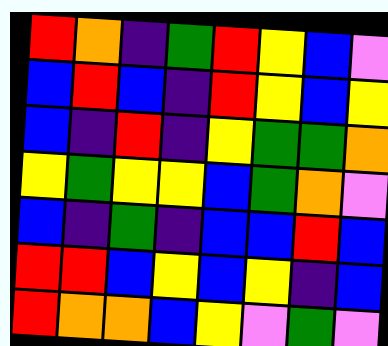[["red", "orange", "indigo", "green", "red", "yellow", "blue", "violet"], ["blue", "red", "blue", "indigo", "red", "yellow", "blue", "yellow"], ["blue", "indigo", "red", "indigo", "yellow", "green", "green", "orange"], ["yellow", "green", "yellow", "yellow", "blue", "green", "orange", "violet"], ["blue", "indigo", "green", "indigo", "blue", "blue", "red", "blue"], ["red", "red", "blue", "yellow", "blue", "yellow", "indigo", "blue"], ["red", "orange", "orange", "blue", "yellow", "violet", "green", "violet"]]